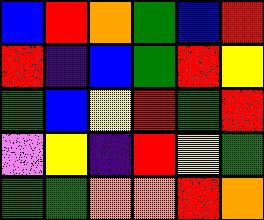[["blue", "red", "orange", "green", "blue", "red"], ["red", "indigo", "blue", "green", "red", "yellow"], ["green", "blue", "yellow", "red", "green", "red"], ["violet", "yellow", "indigo", "red", "yellow", "green"], ["green", "green", "orange", "orange", "red", "orange"]]